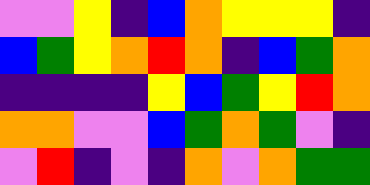[["violet", "violet", "yellow", "indigo", "blue", "orange", "yellow", "yellow", "yellow", "indigo"], ["blue", "green", "yellow", "orange", "red", "orange", "indigo", "blue", "green", "orange"], ["indigo", "indigo", "indigo", "indigo", "yellow", "blue", "green", "yellow", "red", "orange"], ["orange", "orange", "violet", "violet", "blue", "green", "orange", "green", "violet", "indigo"], ["violet", "red", "indigo", "violet", "indigo", "orange", "violet", "orange", "green", "green"]]